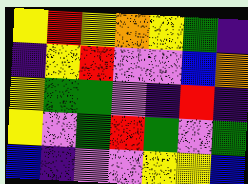[["yellow", "red", "yellow", "orange", "yellow", "green", "indigo"], ["indigo", "yellow", "red", "violet", "violet", "blue", "orange"], ["yellow", "green", "green", "violet", "indigo", "red", "indigo"], ["yellow", "violet", "green", "red", "green", "violet", "green"], ["blue", "indigo", "violet", "violet", "yellow", "yellow", "blue"]]